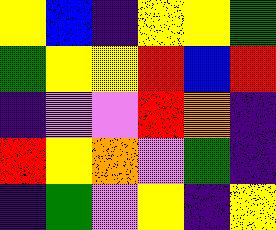[["yellow", "blue", "indigo", "yellow", "yellow", "green"], ["green", "yellow", "yellow", "red", "blue", "red"], ["indigo", "violet", "violet", "red", "orange", "indigo"], ["red", "yellow", "orange", "violet", "green", "indigo"], ["indigo", "green", "violet", "yellow", "indigo", "yellow"]]